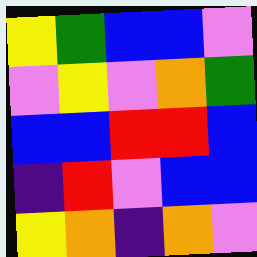[["yellow", "green", "blue", "blue", "violet"], ["violet", "yellow", "violet", "orange", "green"], ["blue", "blue", "red", "red", "blue"], ["indigo", "red", "violet", "blue", "blue"], ["yellow", "orange", "indigo", "orange", "violet"]]